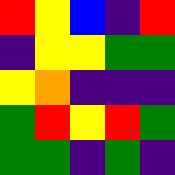[["red", "yellow", "blue", "indigo", "red"], ["indigo", "yellow", "yellow", "green", "green"], ["yellow", "orange", "indigo", "indigo", "indigo"], ["green", "red", "yellow", "red", "green"], ["green", "green", "indigo", "green", "indigo"]]